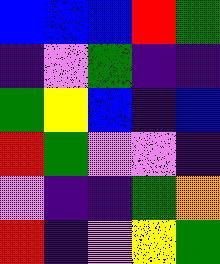[["blue", "blue", "blue", "red", "green"], ["indigo", "violet", "green", "indigo", "indigo"], ["green", "yellow", "blue", "indigo", "blue"], ["red", "green", "violet", "violet", "indigo"], ["violet", "indigo", "indigo", "green", "orange"], ["red", "indigo", "violet", "yellow", "green"]]